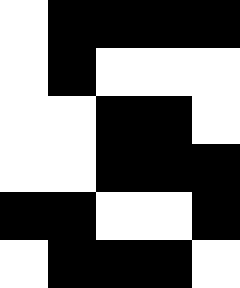[["white", "black", "black", "black", "black"], ["white", "black", "white", "white", "white"], ["white", "white", "black", "black", "white"], ["white", "white", "black", "black", "black"], ["black", "black", "white", "white", "black"], ["white", "black", "black", "black", "white"]]